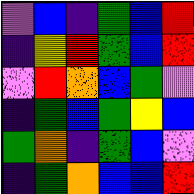[["violet", "blue", "indigo", "green", "blue", "red"], ["indigo", "yellow", "red", "green", "blue", "red"], ["violet", "red", "orange", "blue", "green", "violet"], ["indigo", "green", "blue", "green", "yellow", "blue"], ["green", "orange", "indigo", "green", "blue", "violet"], ["indigo", "green", "orange", "blue", "blue", "red"]]